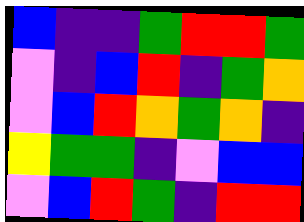[["blue", "indigo", "indigo", "green", "red", "red", "green"], ["violet", "indigo", "blue", "red", "indigo", "green", "orange"], ["violet", "blue", "red", "orange", "green", "orange", "indigo"], ["yellow", "green", "green", "indigo", "violet", "blue", "blue"], ["violet", "blue", "red", "green", "indigo", "red", "red"]]